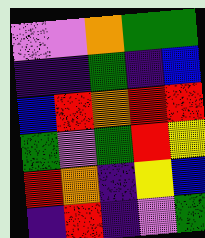[["violet", "violet", "orange", "green", "green"], ["indigo", "indigo", "green", "indigo", "blue"], ["blue", "red", "orange", "red", "red"], ["green", "violet", "green", "red", "yellow"], ["red", "orange", "indigo", "yellow", "blue"], ["indigo", "red", "indigo", "violet", "green"]]